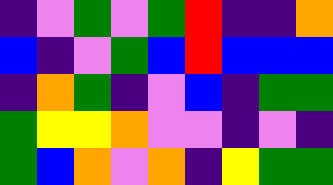[["indigo", "violet", "green", "violet", "green", "red", "indigo", "indigo", "orange"], ["blue", "indigo", "violet", "green", "blue", "red", "blue", "blue", "blue"], ["indigo", "orange", "green", "indigo", "violet", "blue", "indigo", "green", "green"], ["green", "yellow", "yellow", "orange", "violet", "violet", "indigo", "violet", "indigo"], ["green", "blue", "orange", "violet", "orange", "indigo", "yellow", "green", "green"]]